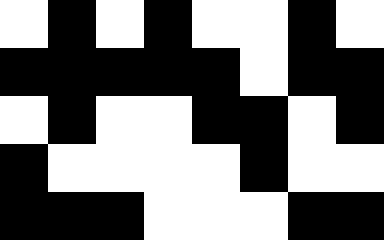[["white", "black", "white", "black", "white", "white", "black", "white"], ["black", "black", "black", "black", "black", "white", "black", "black"], ["white", "black", "white", "white", "black", "black", "white", "black"], ["black", "white", "white", "white", "white", "black", "white", "white"], ["black", "black", "black", "white", "white", "white", "black", "black"]]